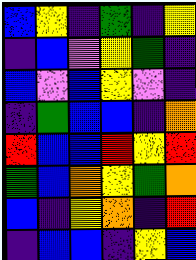[["blue", "yellow", "indigo", "green", "indigo", "yellow"], ["indigo", "blue", "violet", "yellow", "green", "indigo"], ["blue", "violet", "blue", "yellow", "violet", "indigo"], ["indigo", "green", "blue", "blue", "indigo", "orange"], ["red", "blue", "blue", "red", "yellow", "red"], ["green", "blue", "orange", "yellow", "green", "orange"], ["blue", "indigo", "yellow", "orange", "indigo", "red"], ["indigo", "blue", "blue", "indigo", "yellow", "blue"]]